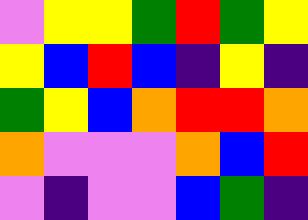[["violet", "yellow", "yellow", "green", "red", "green", "yellow"], ["yellow", "blue", "red", "blue", "indigo", "yellow", "indigo"], ["green", "yellow", "blue", "orange", "red", "red", "orange"], ["orange", "violet", "violet", "violet", "orange", "blue", "red"], ["violet", "indigo", "violet", "violet", "blue", "green", "indigo"]]